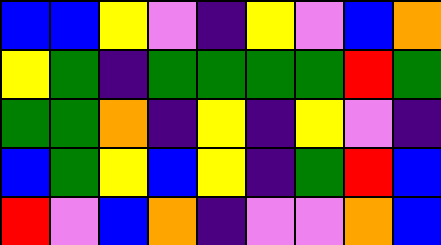[["blue", "blue", "yellow", "violet", "indigo", "yellow", "violet", "blue", "orange"], ["yellow", "green", "indigo", "green", "green", "green", "green", "red", "green"], ["green", "green", "orange", "indigo", "yellow", "indigo", "yellow", "violet", "indigo"], ["blue", "green", "yellow", "blue", "yellow", "indigo", "green", "red", "blue"], ["red", "violet", "blue", "orange", "indigo", "violet", "violet", "orange", "blue"]]